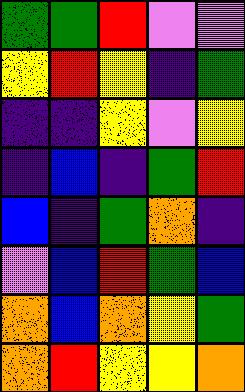[["green", "green", "red", "violet", "violet"], ["yellow", "red", "yellow", "indigo", "green"], ["indigo", "indigo", "yellow", "violet", "yellow"], ["indigo", "blue", "indigo", "green", "red"], ["blue", "indigo", "green", "orange", "indigo"], ["violet", "blue", "red", "green", "blue"], ["orange", "blue", "orange", "yellow", "green"], ["orange", "red", "yellow", "yellow", "orange"]]